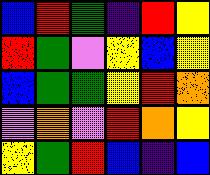[["blue", "red", "green", "indigo", "red", "yellow"], ["red", "green", "violet", "yellow", "blue", "yellow"], ["blue", "green", "green", "yellow", "red", "orange"], ["violet", "orange", "violet", "red", "orange", "yellow"], ["yellow", "green", "red", "blue", "indigo", "blue"]]